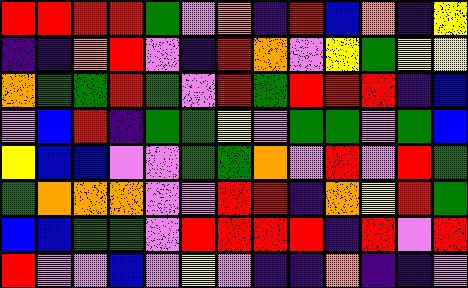[["red", "red", "red", "red", "green", "violet", "orange", "indigo", "red", "blue", "orange", "indigo", "yellow"], ["indigo", "indigo", "orange", "red", "violet", "indigo", "red", "orange", "violet", "yellow", "green", "yellow", "yellow"], ["orange", "green", "green", "red", "green", "violet", "red", "green", "red", "red", "red", "indigo", "blue"], ["violet", "blue", "red", "indigo", "green", "green", "yellow", "violet", "green", "green", "violet", "green", "blue"], ["yellow", "blue", "blue", "violet", "violet", "green", "green", "orange", "violet", "red", "violet", "red", "green"], ["green", "orange", "orange", "orange", "violet", "violet", "red", "red", "indigo", "orange", "yellow", "red", "green"], ["blue", "blue", "green", "green", "violet", "red", "red", "red", "red", "indigo", "red", "violet", "red"], ["red", "violet", "violet", "blue", "violet", "yellow", "violet", "indigo", "indigo", "orange", "indigo", "indigo", "violet"]]